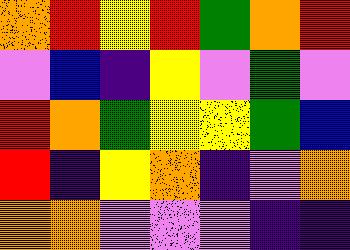[["orange", "red", "yellow", "red", "green", "orange", "red"], ["violet", "blue", "indigo", "yellow", "violet", "green", "violet"], ["red", "orange", "green", "yellow", "yellow", "green", "blue"], ["red", "indigo", "yellow", "orange", "indigo", "violet", "orange"], ["orange", "orange", "violet", "violet", "violet", "indigo", "indigo"]]